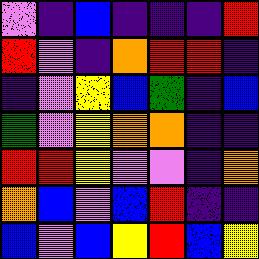[["violet", "indigo", "blue", "indigo", "indigo", "indigo", "red"], ["red", "violet", "indigo", "orange", "red", "red", "indigo"], ["indigo", "violet", "yellow", "blue", "green", "indigo", "blue"], ["green", "violet", "yellow", "orange", "orange", "indigo", "indigo"], ["red", "red", "yellow", "violet", "violet", "indigo", "orange"], ["orange", "blue", "violet", "blue", "red", "indigo", "indigo"], ["blue", "violet", "blue", "yellow", "red", "blue", "yellow"]]